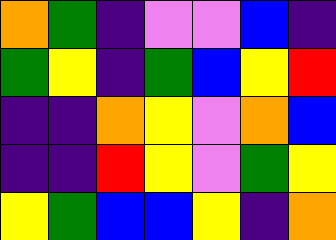[["orange", "green", "indigo", "violet", "violet", "blue", "indigo"], ["green", "yellow", "indigo", "green", "blue", "yellow", "red"], ["indigo", "indigo", "orange", "yellow", "violet", "orange", "blue"], ["indigo", "indigo", "red", "yellow", "violet", "green", "yellow"], ["yellow", "green", "blue", "blue", "yellow", "indigo", "orange"]]